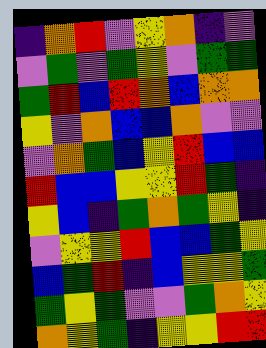[["indigo", "orange", "red", "violet", "yellow", "orange", "indigo", "violet"], ["violet", "green", "violet", "green", "yellow", "violet", "green", "green"], ["green", "red", "blue", "red", "orange", "blue", "orange", "orange"], ["yellow", "violet", "orange", "blue", "blue", "orange", "violet", "violet"], ["violet", "orange", "green", "blue", "yellow", "red", "blue", "blue"], ["red", "blue", "blue", "yellow", "yellow", "red", "green", "indigo"], ["yellow", "blue", "indigo", "green", "orange", "green", "yellow", "indigo"], ["violet", "yellow", "yellow", "red", "blue", "blue", "green", "yellow"], ["blue", "green", "red", "indigo", "blue", "yellow", "yellow", "green"], ["green", "yellow", "green", "violet", "violet", "green", "orange", "yellow"], ["orange", "yellow", "green", "indigo", "yellow", "yellow", "red", "red"]]